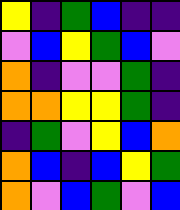[["yellow", "indigo", "green", "blue", "indigo", "indigo"], ["violet", "blue", "yellow", "green", "blue", "violet"], ["orange", "indigo", "violet", "violet", "green", "indigo"], ["orange", "orange", "yellow", "yellow", "green", "indigo"], ["indigo", "green", "violet", "yellow", "blue", "orange"], ["orange", "blue", "indigo", "blue", "yellow", "green"], ["orange", "violet", "blue", "green", "violet", "blue"]]